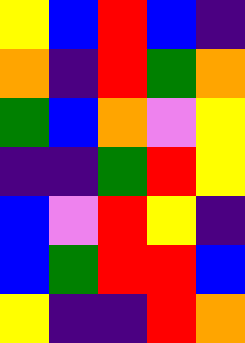[["yellow", "blue", "red", "blue", "indigo"], ["orange", "indigo", "red", "green", "orange"], ["green", "blue", "orange", "violet", "yellow"], ["indigo", "indigo", "green", "red", "yellow"], ["blue", "violet", "red", "yellow", "indigo"], ["blue", "green", "red", "red", "blue"], ["yellow", "indigo", "indigo", "red", "orange"]]